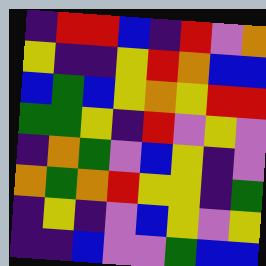[["indigo", "red", "red", "blue", "indigo", "red", "violet", "orange"], ["yellow", "indigo", "indigo", "yellow", "red", "orange", "blue", "blue"], ["blue", "green", "blue", "yellow", "orange", "yellow", "red", "red"], ["green", "green", "yellow", "indigo", "red", "violet", "yellow", "violet"], ["indigo", "orange", "green", "violet", "blue", "yellow", "indigo", "violet"], ["orange", "green", "orange", "red", "yellow", "yellow", "indigo", "green"], ["indigo", "yellow", "indigo", "violet", "blue", "yellow", "violet", "yellow"], ["indigo", "indigo", "blue", "violet", "violet", "green", "blue", "blue"]]